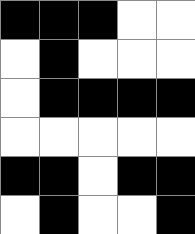[["black", "black", "black", "white", "white"], ["white", "black", "white", "white", "white"], ["white", "black", "black", "black", "black"], ["white", "white", "white", "white", "white"], ["black", "black", "white", "black", "black"], ["white", "black", "white", "white", "black"]]